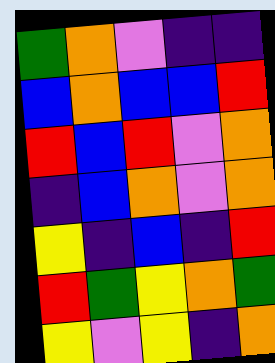[["green", "orange", "violet", "indigo", "indigo"], ["blue", "orange", "blue", "blue", "red"], ["red", "blue", "red", "violet", "orange"], ["indigo", "blue", "orange", "violet", "orange"], ["yellow", "indigo", "blue", "indigo", "red"], ["red", "green", "yellow", "orange", "green"], ["yellow", "violet", "yellow", "indigo", "orange"]]